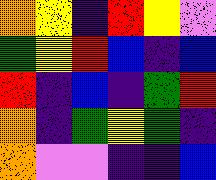[["orange", "yellow", "indigo", "red", "yellow", "violet"], ["green", "yellow", "red", "blue", "indigo", "blue"], ["red", "indigo", "blue", "indigo", "green", "red"], ["orange", "indigo", "green", "yellow", "green", "indigo"], ["orange", "violet", "violet", "indigo", "indigo", "blue"]]